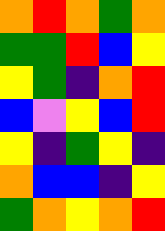[["orange", "red", "orange", "green", "orange"], ["green", "green", "red", "blue", "yellow"], ["yellow", "green", "indigo", "orange", "red"], ["blue", "violet", "yellow", "blue", "red"], ["yellow", "indigo", "green", "yellow", "indigo"], ["orange", "blue", "blue", "indigo", "yellow"], ["green", "orange", "yellow", "orange", "red"]]